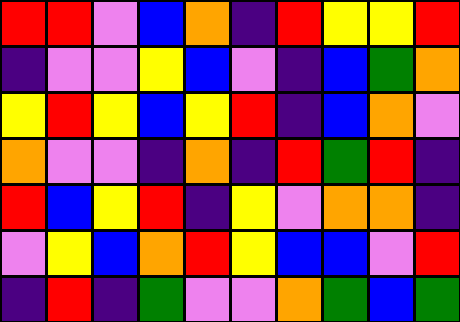[["red", "red", "violet", "blue", "orange", "indigo", "red", "yellow", "yellow", "red"], ["indigo", "violet", "violet", "yellow", "blue", "violet", "indigo", "blue", "green", "orange"], ["yellow", "red", "yellow", "blue", "yellow", "red", "indigo", "blue", "orange", "violet"], ["orange", "violet", "violet", "indigo", "orange", "indigo", "red", "green", "red", "indigo"], ["red", "blue", "yellow", "red", "indigo", "yellow", "violet", "orange", "orange", "indigo"], ["violet", "yellow", "blue", "orange", "red", "yellow", "blue", "blue", "violet", "red"], ["indigo", "red", "indigo", "green", "violet", "violet", "orange", "green", "blue", "green"]]